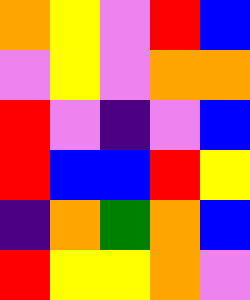[["orange", "yellow", "violet", "red", "blue"], ["violet", "yellow", "violet", "orange", "orange"], ["red", "violet", "indigo", "violet", "blue"], ["red", "blue", "blue", "red", "yellow"], ["indigo", "orange", "green", "orange", "blue"], ["red", "yellow", "yellow", "orange", "violet"]]